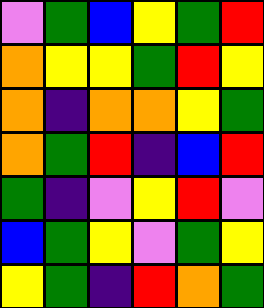[["violet", "green", "blue", "yellow", "green", "red"], ["orange", "yellow", "yellow", "green", "red", "yellow"], ["orange", "indigo", "orange", "orange", "yellow", "green"], ["orange", "green", "red", "indigo", "blue", "red"], ["green", "indigo", "violet", "yellow", "red", "violet"], ["blue", "green", "yellow", "violet", "green", "yellow"], ["yellow", "green", "indigo", "red", "orange", "green"]]